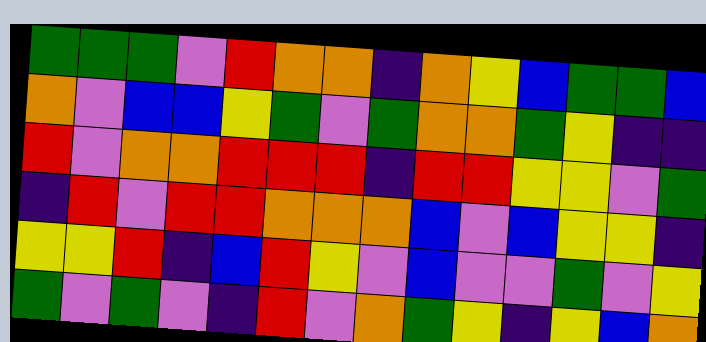[["green", "green", "green", "violet", "red", "orange", "orange", "indigo", "orange", "yellow", "blue", "green", "green", "blue"], ["orange", "violet", "blue", "blue", "yellow", "green", "violet", "green", "orange", "orange", "green", "yellow", "indigo", "indigo"], ["red", "violet", "orange", "orange", "red", "red", "red", "indigo", "red", "red", "yellow", "yellow", "violet", "green"], ["indigo", "red", "violet", "red", "red", "orange", "orange", "orange", "blue", "violet", "blue", "yellow", "yellow", "indigo"], ["yellow", "yellow", "red", "indigo", "blue", "red", "yellow", "violet", "blue", "violet", "violet", "green", "violet", "yellow"], ["green", "violet", "green", "violet", "indigo", "red", "violet", "orange", "green", "yellow", "indigo", "yellow", "blue", "orange"]]